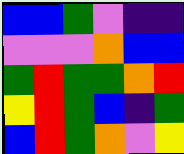[["blue", "blue", "green", "violet", "indigo", "indigo"], ["violet", "violet", "violet", "orange", "blue", "blue"], ["green", "red", "green", "green", "orange", "red"], ["yellow", "red", "green", "blue", "indigo", "green"], ["blue", "red", "green", "orange", "violet", "yellow"]]